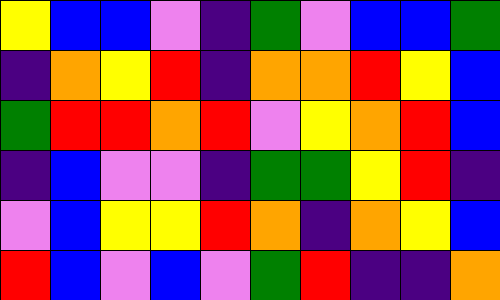[["yellow", "blue", "blue", "violet", "indigo", "green", "violet", "blue", "blue", "green"], ["indigo", "orange", "yellow", "red", "indigo", "orange", "orange", "red", "yellow", "blue"], ["green", "red", "red", "orange", "red", "violet", "yellow", "orange", "red", "blue"], ["indigo", "blue", "violet", "violet", "indigo", "green", "green", "yellow", "red", "indigo"], ["violet", "blue", "yellow", "yellow", "red", "orange", "indigo", "orange", "yellow", "blue"], ["red", "blue", "violet", "blue", "violet", "green", "red", "indigo", "indigo", "orange"]]